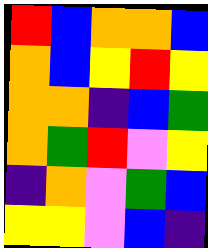[["red", "blue", "orange", "orange", "blue"], ["orange", "blue", "yellow", "red", "yellow"], ["orange", "orange", "indigo", "blue", "green"], ["orange", "green", "red", "violet", "yellow"], ["indigo", "orange", "violet", "green", "blue"], ["yellow", "yellow", "violet", "blue", "indigo"]]